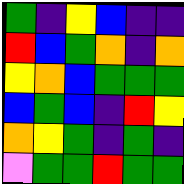[["green", "indigo", "yellow", "blue", "indigo", "indigo"], ["red", "blue", "green", "orange", "indigo", "orange"], ["yellow", "orange", "blue", "green", "green", "green"], ["blue", "green", "blue", "indigo", "red", "yellow"], ["orange", "yellow", "green", "indigo", "green", "indigo"], ["violet", "green", "green", "red", "green", "green"]]